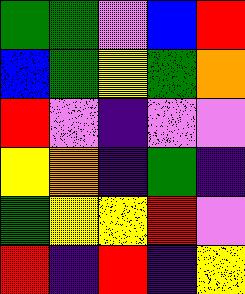[["green", "green", "violet", "blue", "red"], ["blue", "green", "yellow", "green", "orange"], ["red", "violet", "indigo", "violet", "violet"], ["yellow", "orange", "indigo", "green", "indigo"], ["green", "yellow", "yellow", "red", "violet"], ["red", "indigo", "red", "indigo", "yellow"]]